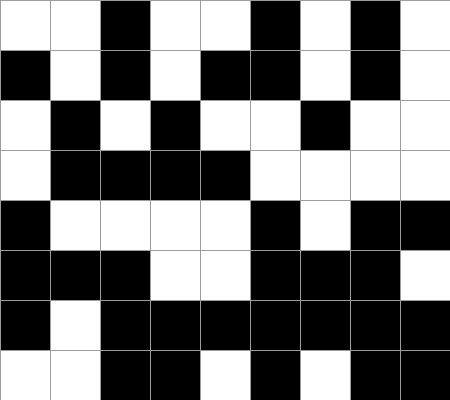[["white", "white", "black", "white", "white", "black", "white", "black", "white"], ["black", "white", "black", "white", "black", "black", "white", "black", "white"], ["white", "black", "white", "black", "white", "white", "black", "white", "white"], ["white", "black", "black", "black", "black", "white", "white", "white", "white"], ["black", "white", "white", "white", "white", "black", "white", "black", "black"], ["black", "black", "black", "white", "white", "black", "black", "black", "white"], ["black", "white", "black", "black", "black", "black", "black", "black", "black"], ["white", "white", "black", "black", "white", "black", "white", "black", "black"]]